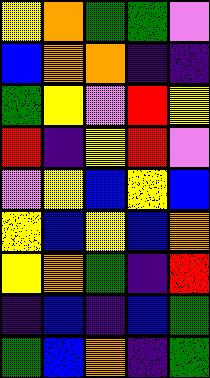[["yellow", "orange", "green", "green", "violet"], ["blue", "orange", "orange", "indigo", "indigo"], ["green", "yellow", "violet", "red", "yellow"], ["red", "indigo", "yellow", "red", "violet"], ["violet", "yellow", "blue", "yellow", "blue"], ["yellow", "blue", "yellow", "blue", "orange"], ["yellow", "orange", "green", "indigo", "red"], ["indigo", "blue", "indigo", "blue", "green"], ["green", "blue", "orange", "indigo", "green"]]